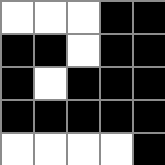[["white", "white", "white", "black", "black"], ["black", "black", "white", "black", "black"], ["black", "white", "black", "black", "black"], ["black", "black", "black", "black", "black"], ["white", "white", "white", "white", "black"]]